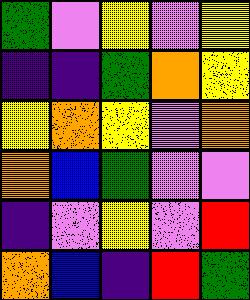[["green", "violet", "yellow", "violet", "yellow"], ["indigo", "indigo", "green", "orange", "yellow"], ["yellow", "orange", "yellow", "violet", "orange"], ["orange", "blue", "green", "violet", "violet"], ["indigo", "violet", "yellow", "violet", "red"], ["orange", "blue", "indigo", "red", "green"]]